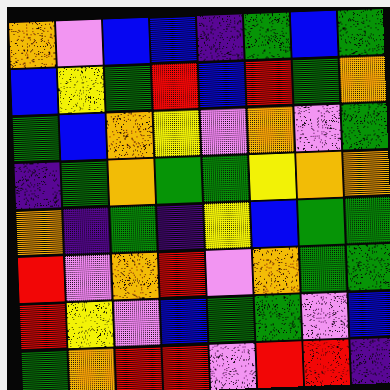[["orange", "violet", "blue", "blue", "indigo", "green", "blue", "green"], ["blue", "yellow", "green", "red", "blue", "red", "green", "orange"], ["green", "blue", "orange", "yellow", "violet", "orange", "violet", "green"], ["indigo", "green", "orange", "green", "green", "yellow", "orange", "orange"], ["orange", "indigo", "green", "indigo", "yellow", "blue", "green", "green"], ["red", "violet", "orange", "red", "violet", "orange", "green", "green"], ["red", "yellow", "violet", "blue", "green", "green", "violet", "blue"], ["green", "orange", "red", "red", "violet", "red", "red", "indigo"]]